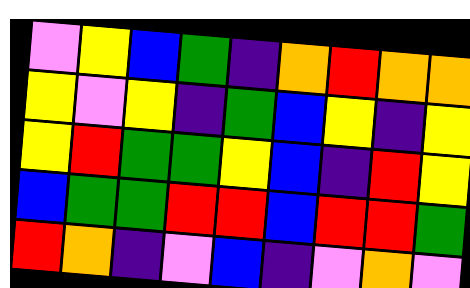[["violet", "yellow", "blue", "green", "indigo", "orange", "red", "orange", "orange"], ["yellow", "violet", "yellow", "indigo", "green", "blue", "yellow", "indigo", "yellow"], ["yellow", "red", "green", "green", "yellow", "blue", "indigo", "red", "yellow"], ["blue", "green", "green", "red", "red", "blue", "red", "red", "green"], ["red", "orange", "indigo", "violet", "blue", "indigo", "violet", "orange", "violet"]]